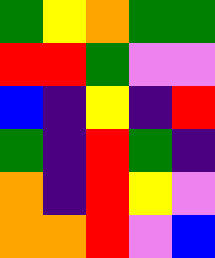[["green", "yellow", "orange", "green", "green"], ["red", "red", "green", "violet", "violet"], ["blue", "indigo", "yellow", "indigo", "red"], ["green", "indigo", "red", "green", "indigo"], ["orange", "indigo", "red", "yellow", "violet"], ["orange", "orange", "red", "violet", "blue"]]